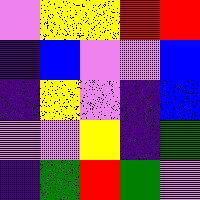[["violet", "yellow", "yellow", "red", "red"], ["indigo", "blue", "violet", "violet", "blue"], ["indigo", "yellow", "violet", "indigo", "blue"], ["violet", "violet", "yellow", "indigo", "green"], ["indigo", "green", "red", "green", "violet"]]